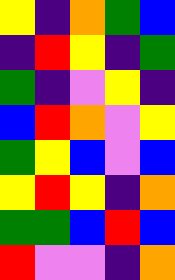[["yellow", "indigo", "orange", "green", "blue"], ["indigo", "red", "yellow", "indigo", "green"], ["green", "indigo", "violet", "yellow", "indigo"], ["blue", "red", "orange", "violet", "yellow"], ["green", "yellow", "blue", "violet", "blue"], ["yellow", "red", "yellow", "indigo", "orange"], ["green", "green", "blue", "red", "blue"], ["red", "violet", "violet", "indigo", "orange"]]